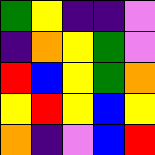[["green", "yellow", "indigo", "indigo", "violet"], ["indigo", "orange", "yellow", "green", "violet"], ["red", "blue", "yellow", "green", "orange"], ["yellow", "red", "yellow", "blue", "yellow"], ["orange", "indigo", "violet", "blue", "red"]]